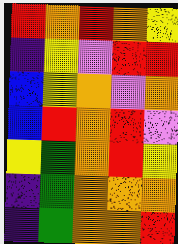[["red", "orange", "red", "orange", "yellow"], ["indigo", "yellow", "violet", "red", "red"], ["blue", "yellow", "orange", "violet", "orange"], ["blue", "red", "orange", "red", "violet"], ["yellow", "green", "orange", "red", "yellow"], ["indigo", "green", "orange", "orange", "orange"], ["indigo", "green", "orange", "orange", "red"]]